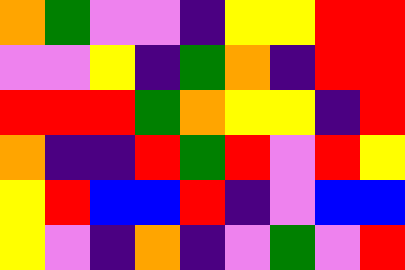[["orange", "green", "violet", "violet", "indigo", "yellow", "yellow", "red", "red"], ["violet", "violet", "yellow", "indigo", "green", "orange", "indigo", "red", "red"], ["red", "red", "red", "green", "orange", "yellow", "yellow", "indigo", "red"], ["orange", "indigo", "indigo", "red", "green", "red", "violet", "red", "yellow"], ["yellow", "red", "blue", "blue", "red", "indigo", "violet", "blue", "blue"], ["yellow", "violet", "indigo", "orange", "indigo", "violet", "green", "violet", "red"]]